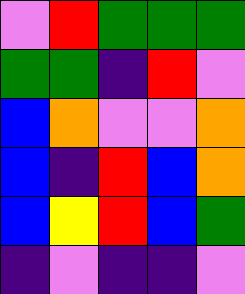[["violet", "red", "green", "green", "green"], ["green", "green", "indigo", "red", "violet"], ["blue", "orange", "violet", "violet", "orange"], ["blue", "indigo", "red", "blue", "orange"], ["blue", "yellow", "red", "blue", "green"], ["indigo", "violet", "indigo", "indigo", "violet"]]